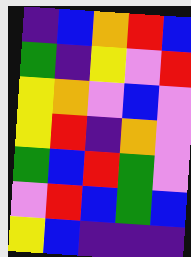[["indigo", "blue", "orange", "red", "blue"], ["green", "indigo", "yellow", "violet", "red"], ["yellow", "orange", "violet", "blue", "violet"], ["yellow", "red", "indigo", "orange", "violet"], ["green", "blue", "red", "green", "violet"], ["violet", "red", "blue", "green", "blue"], ["yellow", "blue", "indigo", "indigo", "indigo"]]